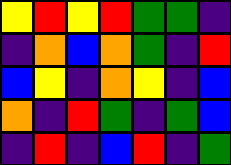[["yellow", "red", "yellow", "red", "green", "green", "indigo"], ["indigo", "orange", "blue", "orange", "green", "indigo", "red"], ["blue", "yellow", "indigo", "orange", "yellow", "indigo", "blue"], ["orange", "indigo", "red", "green", "indigo", "green", "blue"], ["indigo", "red", "indigo", "blue", "red", "indigo", "green"]]